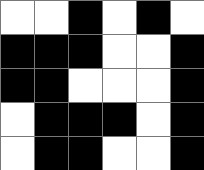[["white", "white", "black", "white", "black", "white"], ["black", "black", "black", "white", "white", "black"], ["black", "black", "white", "white", "white", "black"], ["white", "black", "black", "black", "white", "black"], ["white", "black", "black", "white", "white", "black"]]